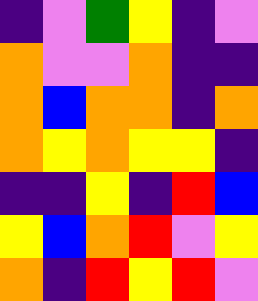[["indigo", "violet", "green", "yellow", "indigo", "violet"], ["orange", "violet", "violet", "orange", "indigo", "indigo"], ["orange", "blue", "orange", "orange", "indigo", "orange"], ["orange", "yellow", "orange", "yellow", "yellow", "indigo"], ["indigo", "indigo", "yellow", "indigo", "red", "blue"], ["yellow", "blue", "orange", "red", "violet", "yellow"], ["orange", "indigo", "red", "yellow", "red", "violet"]]